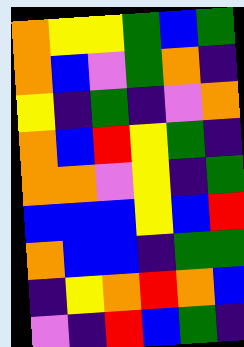[["orange", "yellow", "yellow", "green", "blue", "green"], ["orange", "blue", "violet", "green", "orange", "indigo"], ["yellow", "indigo", "green", "indigo", "violet", "orange"], ["orange", "blue", "red", "yellow", "green", "indigo"], ["orange", "orange", "violet", "yellow", "indigo", "green"], ["blue", "blue", "blue", "yellow", "blue", "red"], ["orange", "blue", "blue", "indigo", "green", "green"], ["indigo", "yellow", "orange", "red", "orange", "blue"], ["violet", "indigo", "red", "blue", "green", "indigo"]]